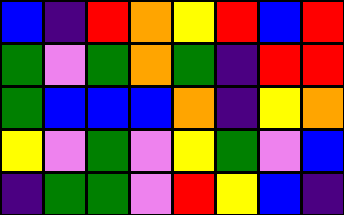[["blue", "indigo", "red", "orange", "yellow", "red", "blue", "red"], ["green", "violet", "green", "orange", "green", "indigo", "red", "red"], ["green", "blue", "blue", "blue", "orange", "indigo", "yellow", "orange"], ["yellow", "violet", "green", "violet", "yellow", "green", "violet", "blue"], ["indigo", "green", "green", "violet", "red", "yellow", "blue", "indigo"]]